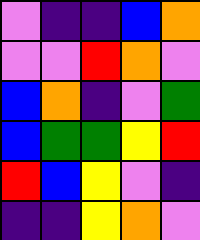[["violet", "indigo", "indigo", "blue", "orange"], ["violet", "violet", "red", "orange", "violet"], ["blue", "orange", "indigo", "violet", "green"], ["blue", "green", "green", "yellow", "red"], ["red", "blue", "yellow", "violet", "indigo"], ["indigo", "indigo", "yellow", "orange", "violet"]]